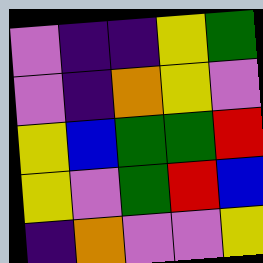[["violet", "indigo", "indigo", "yellow", "green"], ["violet", "indigo", "orange", "yellow", "violet"], ["yellow", "blue", "green", "green", "red"], ["yellow", "violet", "green", "red", "blue"], ["indigo", "orange", "violet", "violet", "yellow"]]